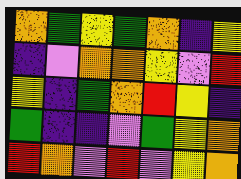[["orange", "green", "yellow", "green", "orange", "indigo", "yellow"], ["indigo", "violet", "orange", "orange", "yellow", "violet", "red"], ["yellow", "indigo", "green", "orange", "red", "yellow", "indigo"], ["green", "indigo", "indigo", "violet", "green", "yellow", "orange"], ["red", "orange", "violet", "red", "violet", "yellow", "orange"]]